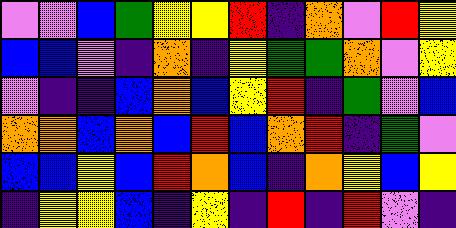[["violet", "violet", "blue", "green", "yellow", "yellow", "red", "indigo", "orange", "violet", "red", "yellow"], ["blue", "blue", "violet", "indigo", "orange", "indigo", "yellow", "green", "green", "orange", "violet", "yellow"], ["violet", "indigo", "indigo", "blue", "orange", "blue", "yellow", "red", "indigo", "green", "violet", "blue"], ["orange", "orange", "blue", "orange", "blue", "red", "blue", "orange", "red", "indigo", "green", "violet"], ["blue", "blue", "yellow", "blue", "red", "orange", "blue", "indigo", "orange", "yellow", "blue", "yellow"], ["indigo", "yellow", "yellow", "blue", "indigo", "yellow", "indigo", "red", "indigo", "red", "violet", "indigo"]]